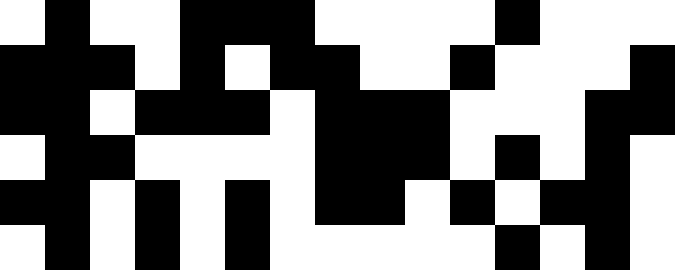[["white", "black", "white", "white", "black", "black", "black", "white", "white", "white", "white", "black", "white", "white", "white"], ["black", "black", "black", "white", "black", "white", "black", "black", "white", "white", "black", "white", "white", "white", "black"], ["black", "black", "white", "black", "black", "black", "white", "black", "black", "black", "white", "white", "white", "black", "black"], ["white", "black", "black", "white", "white", "white", "white", "black", "black", "black", "white", "black", "white", "black", "white"], ["black", "black", "white", "black", "white", "black", "white", "black", "black", "white", "black", "white", "black", "black", "white"], ["white", "black", "white", "black", "white", "black", "white", "white", "white", "white", "white", "black", "white", "black", "white"]]